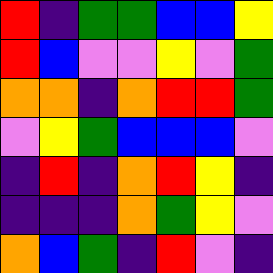[["red", "indigo", "green", "green", "blue", "blue", "yellow"], ["red", "blue", "violet", "violet", "yellow", "violet", "green"], ["orange", "orange", "indigo", "orange", "red", "red", "green"], ["violet", "yellow", "green", "blue", "blue", "blue", "violet"], ["indigo", "red", "indigo", "orange", "red", "yellow", "indigo"], ["indigo", "indigo", "indigo", "orange", "green", "yellow", "violet"], ["orange", "blue", "green", "indigo", "red", "violet", "indigo"]]